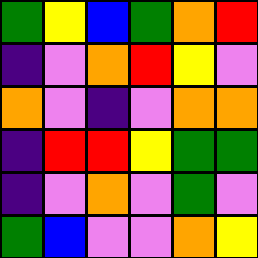[["green", "yellow", "blue", "green", "orange", "red"], ["indigo", "violet", "orange", "red", "yellow", "violet"], ["orange", "violet", "indigo", "violet", "orange", "orange"], ["indigo", "red", "red", "yellow", "green", "green"], ["indigo", "violet", "orange", "violet", "green", "violet"], ["green", "blue", "violet", "violet", "orange", "yellow"]]